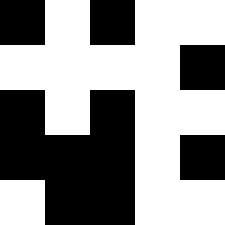[["black", "white", "black", "white", "white"], ["white", "white", "white", "white", "black"], ["black", "white", "black", "white", "white"], ["black", "black", "black", "white", "black"], ["white", "black", "black", "white", "white"]]